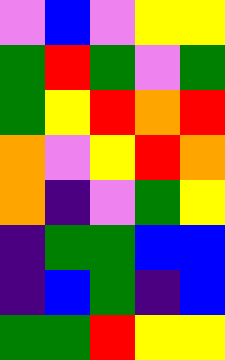[["violet", "blue", "violet", "yellow", "yellow"], ["green", "red", "green", "violet", "green"], ["green", "yellow", "red", "orange", "red"], ["orange", "violet", "yellow", "red", "orange"], ["orange", "indigo", "violet", "green", "yellow"], ["indigo", "green", "green", "blue", "blue"], ["indigo", "blue", "green", "indigo", "blue"], ["green", "green", "red", "yellow", "yellow"]]